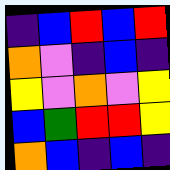[["indigo", "blue", "red", "blue", "red"], ["orange", "violet", "indigo", "blue", "indigo"], ["yellow", "violet", "orange", "violet", "yellow"], ["blue", "green", "red", "red", "yellow"], ["orange", "blue", "indigo", "blue", "indigo"]]